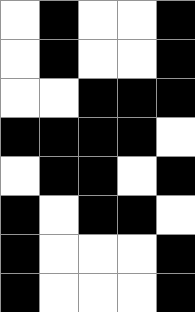[["white", "black", "white", "white", "black"], ["white", "black", "white", "white", "black"], ["white", "white", "black", "black", "black"], ["black", "black", "black", "black", "white"], ["white", "black", "black", "white", "black"], ["black", "white", "black", "black", "white"], ["black", "white", "white", "white", "black"], ["black", "white", "white", "white", "black"]]